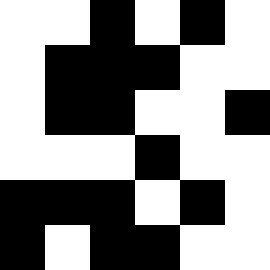[["white", "white", "black", "white", "black", "white"], ["white", "black", "black", "black", "white", "white"], ["white", "black", "black", "white", "white", "black"], ["white", "white", "white", "black", "white", "white"], ["black", "black", "black", "white", "black", "white"], ["black", "white", "black", "black", "white", "white"]]